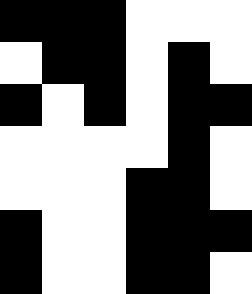[["black", "black", "black", "white", "white", "white"], ["white", "black", "black", "white", "black", "white"], ["black", "white", "black", "white", "black", "black"], ["white", "white", "white", "white", "black", "white"], ["white", "white", "white", "black", "black", "white"], ["black", "white", "white", "black", "black", "black"], ["black", "white", "white", "black", "black", "white"]]